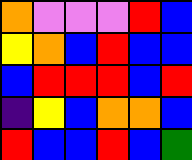[["orange", "violet", "violet", "violet", "red", "blue"], ["yellow", "orange", "blue", "red", "blue", "blue"], ["blue", "red", "red", "red", "blue", "red"], ["indigo", "yellow", "blue", "orange", "orange", "blue"], ["red", "blue", "blue", "red", "blue", "green"]]